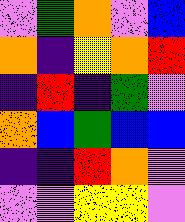[["violet", "green", "orange", "violet", "blue"], ["orange", "indigo", "yellow", "orange", "red"], ["indigo", "red", "indigo", "green", "violet"], ["orange", "blue", "green", "blue", "blue"], ["indigo", "indigo", "red", "orange", "violet"], ["violet", "violet", "yellow", "yellow", "violet"]]